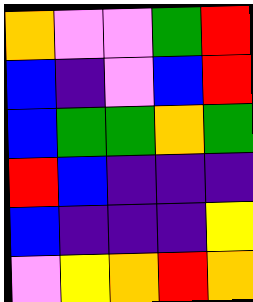[["orange", "violet", "violet", "green", "red"], ["blue", "indigo", "violet", "blue", "red"], ["blue", "green", "green", "orange", "green"], ["red", "blue", "indigo", "indigo", "indigo"], ["blue", "indigo", "indigo", "indigo", "yellow"], ["violet", "yellow", "orange", "red", "orange"]]